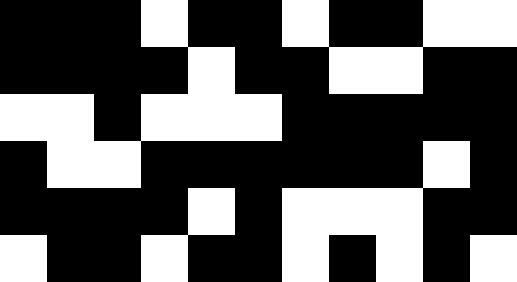[["black", "black", "black", "white", "black", "black", "white", "black", "black", "white", "white"], ["black", "black", "black", "black", "white", "black", "black", "white", "white", "black", "black"], ["white", "white", "black", "white", "white", "white", "black", "black", "black", "black", "black"], ["black", "white", "white", "black", "black", "black", "black", "black", "black", "white", "black"], ["black", "black", "black", "black", "white", "black", "white", "white", "white", "black", "black"], ["white", "black", "black", "white", "black", "black", "white", "black", "white", "black", "white"]]